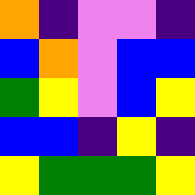[["orange", "indigo", "violet", "violet", "indigo"], ["blue", "orange", "violet", "blue", "blue"], ["green", "yellow", "violet", "blue", "yellow"], ["blue", "blue", "indigo", "yellow", "indigo"], ["yellow", "green", "green", "green", "yellow"]]